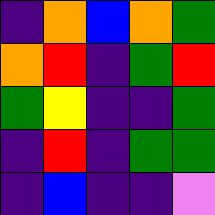[["indigo", "orange", "blue", "orange", "green"], ["orange", "red", "indigo", "green", "red"], ["green", "yellow", "indigo", "indigo", "green"], ["indigo", "red", "indigo", "green", "green"], ["indigo", "blue", "indigo", "indigo", "violet"]]